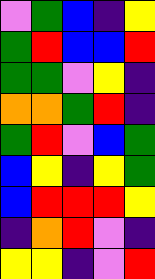[["violet", "green", "blue", "indigo", "yellow"], ["green", "red", "blue", "blue", "red"], ["green", "green", "violet", "yellow", "indigo"], ["orange", "orange", "green", "red", "indigo"], ["green", "red", "violet", "blue", "green"], ["blue", "yellow", "indigo", "yellow", "green"], ["blue", "red", "red", "red", "yellow"], ["indigo", "orange", "red", "violet", "indigo"], ["yellow", "yellow", "indigo", "violet", "red"]]